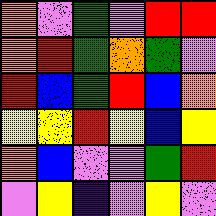[["orange", "violet", "green", "violet", "red", "red"], ["orange", "red", "green", "orange", "green", "violet"], ["red", "blue", "green", "red", "blue", "orange"], ["yellow", "yellow", "red", "yellow", "blue", "yellow"], ["orange", "blue", "violet", "violet", "green", "red"], ["violet", "yellow", "indigo", "violet", "yellow", "violet"]]